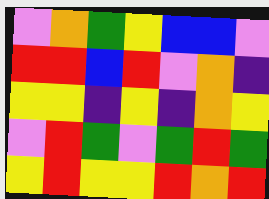[["violet", "orange", "green", "yellow", "blue", "blue", "violet"], ["red", "red", "blue", "red", "violet", "orange", "indigo"], ["yellow", "yellow", "indigo", "yellow", "indigo", "orange", "yellow"], ["violet", "red", "green", "violet", "green", "red", "green"], ["yellow", "red", "yellow", "yellow", "red", "orange", "red"]]